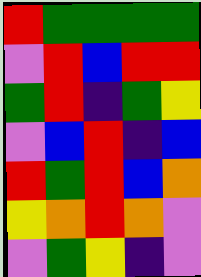[["red", "green", "green", "green", "green"], ["violet", "red", "blue", "red", "red"], ["green", "red", "indigo", "green", "yellow"], ["violet", "blue", "red", "indigo", "blue"], ["red", "green", "red", "blue", "orange"], ["yellow", "orange", "red", "orange", "violet"], ["violet", "green", "yellow", "indigo", "violet"]]